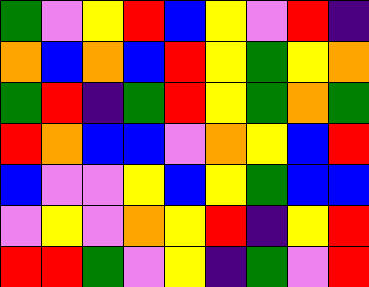[["green", "violet", "yellow", "red", "blue", "yellow", "violet", "red", "indigo"], ["orange", "blue", "orange", "blue", "red", "yellow", "green", "yellow", "orange"], ["green", "red", "indigo", "green", "red", "yellow", "green", "orange", "green"], ["red", "orange", "blue", "blue", "violet", "orange", "yellow", "blue", "red"], ["blue", "violet", "violet", "yellow", "blue", "yellow", "green", "blue", "blue"], ["violet", "yellow", "violet", "orange", "yellow", "red", "indigo", "yellow", "red"], ["red", "red", "green", "violet", "yellow", "indigo", "green", "violet", "red"]]